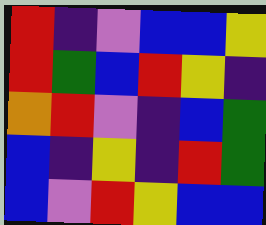[["red", "indigo", "violet", "blue", "blue", "yellow"], ["red", "green", "blue", "red", "yellow", "indigo"], ["orange", "red", "violet", "indigo", "blue", "green"], ["blue", "indigo", "yellow", "indigo", "red", "green"], ["blue", "violet", "red", "yellow", "blue", "blue"]]